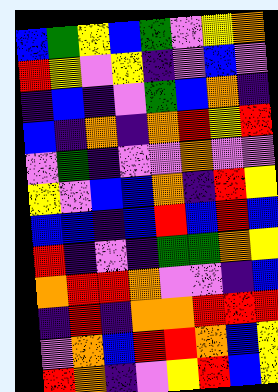[["blue", "green", "yellow", "blue", "green", "violet", "yellow", "orange"], ["red", "yellow", "violet", "yellow", "indigo", "violet", "blue", "violet"], ["indigo", "blue", "indigo", "violet", "green", "blue", "orange", "indigo"], ["blue", "indigo", "orange", "indigo", "orange", "red", "yellow", "red"], ["violet", "green", "indigo", "violet", "violet", "orange", "violet", "violet"], ["yellow", "violet", "blue", "blue", "orange", "indigo", "red", "yellow"], ["blue", "blue", "indigo", "blue", "red", "blue", "red", "blue"], ["red", "indigo", "violet", "indigo", "green", "green", "orange", "yellow"], ["orange", "red", "red", "orange", "violet", "violet", "indigo", "blue"], ["indigo", "red", "indigo", "orange", "orange", "red", "red", "red"], ["violet", "orange", "blue", "red", "red", "orange", "blue", "yellow"], ["red", "orange", "indigo", "violet", "yellow", "red", "blue", "yellow"]]